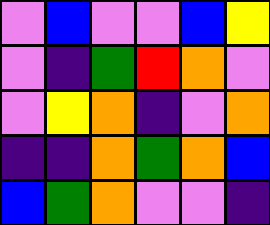[["violet", "blue", "violet", "violet", "blue", "yellow"], ["violet", "indigo", "green", "red", "orange", "violet"], ["violet", "yellow", "orange", "indigo", "violet", "orange"], ["indigo", "indigo", "orange", "green", "orange", "blue"], ["blue", "green", "orange", "violet", "violet", "indigo"]]